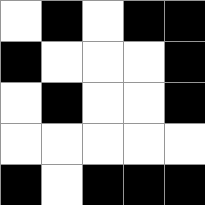[["white", "black", "white", "black", "black"], ["black", "white", "white", "white", "black"], ["white", "black", "white", "white", "black"], ["white", "white", "white", "white", "white"], ["black", "white", "black", "black", "black"]]